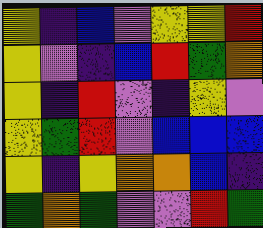[["yellow", "indigo", "blue", "violet", "yellow", "yellow", "red"], ["yellow", "violet", "indigo", "blue", "red", "green", "orange"], ["yellow", "indigo", "red", "violet", "indigo", "yellow", "violet"], ["yellow", "green", "red", "violet", "blue", "blue", "blue"], ["yellow", "indigo", "yellow", "orange", "orange", "blue", "indigo"], ["green", "orange", "green", "violet", "violet", "red", "green"]]